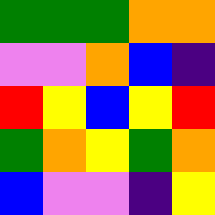[["green", "green", "green", "orange", "orange"], ["violet", "violet", "orange", "blue", "indigo"], ["red", "yellow", "blue", "yellow", "red"], ["green", "orange", "yellow", "green", "orange"], ["blue", "violet", "violet", "indigo", "yellow"]]